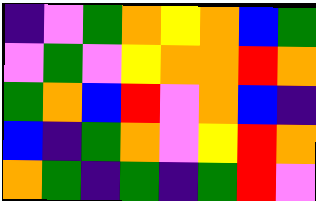[["indigo", "violet", "green", "orange", "yellow", "orange", "blue", "green"], ["violet", "green", "violet", "yellow", "orange", "orange", "red", "orange"], ["green", "orange", "blue", "red", "violet", "orange", "blue", "indigo"], ["blue", "indigo", "green", "orange", "violet", "yellow", "red", "orange"], ["orange", "green", "indigo", "green", "indigo", "green", "red", "violet"]]